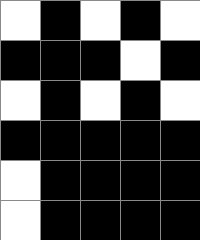[["white", "black", "white", "black", "white"], ["black", "black", "black", "white", "black"], ["white", "black", "white", "black", "white"], ["black", "black", "black", "black", "black"], ["white", "black", "black", "black", "black"], ["white", "black", "black", "black", "black"]]